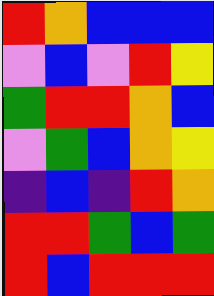[["red", "orange", "blue", "blue", "blue"], ["violet", "blue", "violet", "red", "yellow"], ["green", "red", "red", "orange", "blue"], ["violet", "green", "blue", "orange", "yellow"], ["indigo", "blue", "indigo", "red", "orange"], ["red", "red", "green", "blue", "green"], ["red", "blue", "red", "red", "red"]]